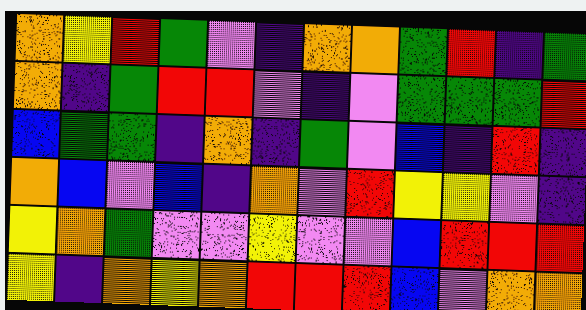[["orange", "yellow", "red", "green", "violet", "indigo", "orange", "orange", "green", "red", "indigo", "green"], ["orange", "indigo", "green", "red", "red", "violet", "indigo", "violet", "green", "green", "green", "red"], ["blue", "green", "green", "indigo", "orange", "indigo", "green", "violet", "blue", "indigo", "red", "indigo"], ["orange", "blue", "violet", "blue", "indigo", "orange", "violet", "red", "yellow", "yellow", "violet", "indigo"], ["yellow", "orange", "green", "violet", "violet", "yellow", "violet", "violet", "blue", "red", "red", "red"], ["yellow", "indigo", "orange", "yellow", "orange", "red", "red", "red", "blue", "violet", "orange", "orange"]]